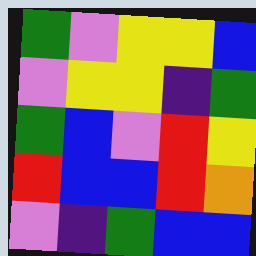[["green", "violet", "yellow", "yellow", "blue"], ["violet", "yellow", "yellow", "indigo", "green"], ["green", "blue", "violet", "red", "yellow"], ["red", "blue", "blue", "red", "orange"], ["violet", "indigo", "green", "blue", "blue"]]